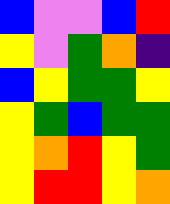[["blue", "violet", "violet", "blue", "red"], ["yellow", "violet", "green", "orange", "indigo"], ["blue", "yellow", "green", "green", "yellow"], ["yellow", "green", "blue", "green", "green"], ["yellow", "orange", "red", "yellow", "green"], ["yellow", "red", "red", "yellow", "orange"]]